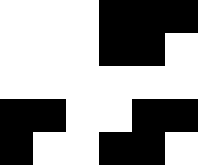[["white", "white", "white", "black", "black", "black"], ["white", "white", "white", "black", "black", "white"], ["white", "white", "white", "white", "white", "white"], ["black", "black", "white", "white", "black", "black"], ["black", "white", "white", "black", "black", "white"]]